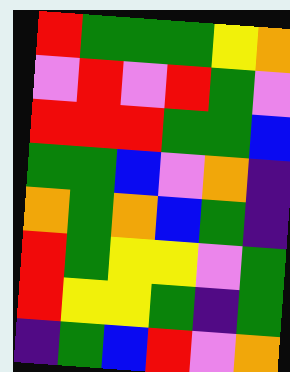[["red", "green", "green", "green", "yellow", "orange"], ["violet", "red", "violet", "red", "green", "violet"], ["red", "red", "red", "green", "green", "blue"], ["green", "green", "blue", "violet", "orange", "indigo"], ["orange", "green", "orange", "blue", "green", "indigo"], ["red", "green", "yellow", "yellow", "violet", "green"], ["red", "yellow", "yellow", "green", "indigo", "green"], ["indigo", "green", "blue", "red", "violet", "orange"]]